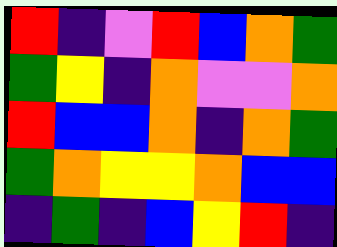[["red", "indigo", "violet", "red", "blue", "orange", "green"], ["green", "yellow", "indigo", "orange", "violet", "violet", "orange"], ["red", "blue", "blue", "orange", "indigo", "orange", "green"], ["green", "orange", "yellow", "yellow", "orange", "blue", "blue"], ["indigo", "green", "indigo", "blue", "yellow", "red", "indigo"]]